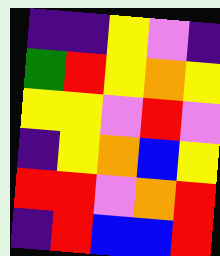[["indigo", "indigo", "yellow", "violet", "indigo"], ["green", "red", "yellow", "orange", "yellow"], ["yellow", "yellow", "violet", "red", "violet"], ["indigo", "yellow", "orange", "blue", "yellow"], ["red", "red", "violet", "orange", "red"], ["indigo", "red", "blue", "blue", "red"]]